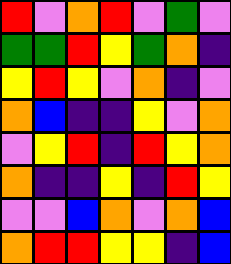[["red", "violet", "orange", "red", "violet", "green", "violet"], ["green", "green", "red", "yellow", "green", "orange", "indigo"], ["yellow", "red", "yellow", "violet", "orange", "indigo", "violet"], ["orange", "blue", "indigo", "indigo", "yellow", "violet", "orange"], ["violet", "yellow", "red", "indigo", "red", "yellow", "orange"], ["orange", "indigo", "indigo", "yellow", "indigo", "red", "yellow"], ["violet", "violet", "blue", "orange", "violet", "orange", "blue"], ["orange", "red", "red", "yellow", "yellow", "indigo", "blue"]]